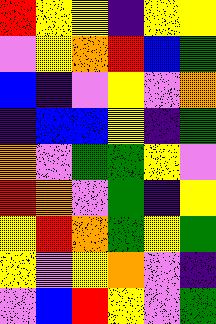[["red", "yellow", "yellow", "indigo", "yellow", "yellow"], ["violet", "yellow", "orange", "red", "blue", "green"], ["blue", "indigo", "violet", "yellow", "violet", "orange"], ["indigo", "blue", "blue", "yellow", "indigo", "green"], ["orange", "violet", "green", "green", "yellow", "violet"], ["red", "orange", "violet", "green", "indigo", "yellow"], ["yellow", "red", "orange", "green", "yellow", "green"], ["yellow", "violet", "yellow", "orange", "violet", "indigo"], ["violet", "blue", "red", "yellow", "violet", "green"]]